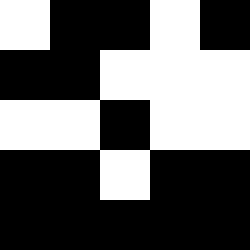[["white", "black", "black", "white", "black"], ["black", "black", "white", "white", "white"], ["white", "white", "black", "white", "white"], ["black", "black", "white", "black", "black"], ["black", "black", "black", "black", "black"]]